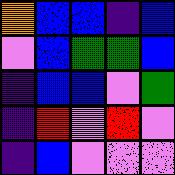[["orange", "blue", "blue", "indigo", "blue"], ["violet", "blue", "green", "green", "blue"], ["indigo", "blue", "blue", "violet", "green"], ["indigo", "red", "violet", "red", "violet"], ["indigo", "blue", "violet", "violet", "violet"]]